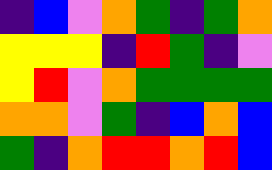[["indigo", "blue", "violet", "orange", "green", "indigo", "green", "orange"], ["yellow", "yellow", "yellow", "indigo", "red", "green", "indigo", "violet"], ["yellow", "red", "violet", "orange", "green", "green", "green", "green"], ["orange", "orange", "violet", "green", "indigo", "blue", "orange", "blue"], ["green", "indigo", "orange", "red", "red", "orange", "red", "blue"]]